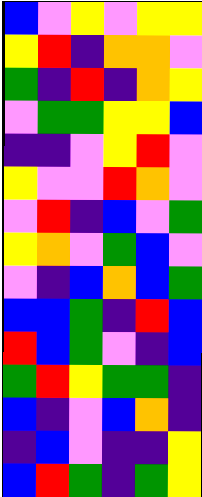[["blue", "violet", "yellow", "violet", "yellow", "yellow"], ["yellow", "red", "indigo", "orange", "orange", "violet"], ["green", "indigo", "red", "indigo", "orange", "yellow"], ["violet", "green", "green", "yellow", "yellow", "blue"], ["indigo", "indigo", "violet", "yellow", "red", "violet"], ["yellow", "violet", "violet", "red", "orange", "violet"], ["violet", "red", "indigo", "blue", "violet", "green"], ["yellow", "orange", "violet", "green", "blue", "violet"], ["violet", "indigo", "blue", "orange", "blue", "green"], ["blue", "blue", "green", "indigo", "red", "blue"], ["red", "blue", "green", "violet", "indigo", "blue"], ["green", "red", "yellow", "green", "green", "indigo"], ["blue", "indigo", "violet", "blue", "orange", "indigo"], ["indigo", "blue", "violet", "indigo", "indigo", "yellow"], ["blue", "red", "green", "indigo", "green", "yellow"]]